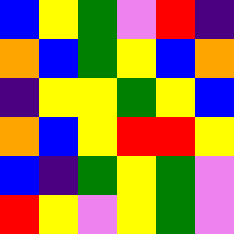[["blue", "yellow", "green", "violet", "red", "indigo"], ["orange", "blue", "green", "yellow", "blue", "orange"], ["indigo", "yellow", "yellow", "green", "yellow", "blue"], ["orange", "blue", "yellow", "red", "red", "yellow"], ["blue", "indigo", "green", "yellow", "green", "violet"], ["red", "yellow", "violet", "yellow", "green", "violet"]]